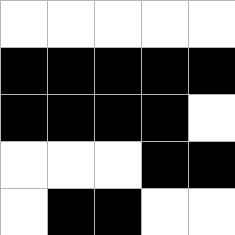[["white", "white", "white", "white", "white"], ["black", "black", "black", "black", "black"], ["black", "black", "black", "black", "white"], ["white", "white", "white", "black", "black"], ["white", "black", "black", "white", "white"]]